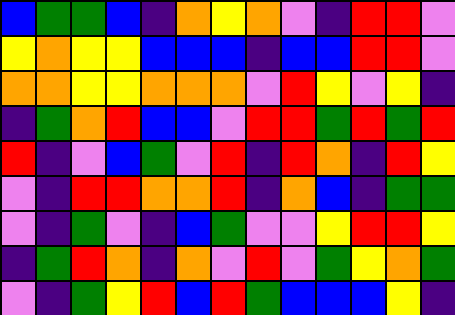[["blue", "green", "green", "blue", "indigo", "orange", "yellow", "orange", "violet", "indigo", "red", "red", "violet"], ["yellow", "orange", "yellow", "yellow", "blue", "blue", "blue", "indigo", "blue", "blue", "red", "red", "violet"], ["orange", "orange", "yellow", "yellow", "orange", "orange", "orange", "violet", "red", "yellow", "violet", "yellow", "indigo"], ["indigo", "green", "orange", "red", "blue", "blue", "violet", "red", "red", "green", "red", "green", "red"], ["red", "indigo", "violet", "blue", "green", "violet", "red", "indigo", "red", "orange", "indigo", "red", "yellow"], ["violet", "indigo", "red", "red", "orange", "orange", "red", "indigo", "orange", "blue", "indigo", "green", "green"], ["violet", "indigo", "green", "violet", "indigo", "blue", "green", "violet", "violet", "yellow", "red", "red", "yellow"], ["indigo", "green", "red", "orange", "indigo", "orange", "violet", "red", "violet", "green", "yellow", "orange", "green"], ["violet", "indigo", "green", "yellow", "red", "blue", "red", "green", "blue", "blue", "blue", "yellow", "indigo"]]